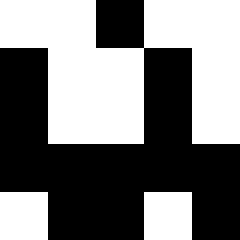[["white", "white", "black", "white", "white"], ["black", "white", "white", "black", "white"], ["black", "white", "white", "black", "white"], ["black", "black", "black", "black", "black"], ["white", "black", "black", "white", "black"]]